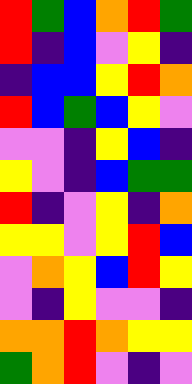[["red", "green", "blue", "orange", "red", "green"], ["red", "indigo", "blue", "violet", "yellow", "indigo"], ["indigo", "blue", "blue", "yellow", "red", "orange"], ["red", "blue", "green", "blue", "yellow", "violet"], ["violet", "violet", "indigo", "yellow", "blue", "indigo"], ["yellow", "violet", "indigo", "blue", "green", "green"], ["red", "indigo", "violet", "yellow", "indigo", "orange"], ["yellow", "yellow", "violet", "yellow", "red", "blue"], ["violet", "orange", "yellow", "blue", "red", "yellow"], ["violet", "indigo", "yellow", "violet", "violet", "indigo"], ["orange", "orange", "red", "orange", "yellow", "yellow"], ["green", "orange", "red", "violet", "indigo", "violet"]]